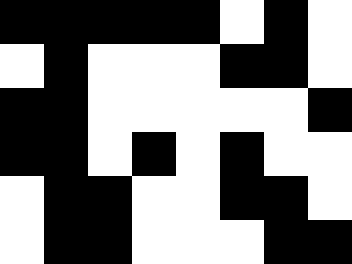[["black", "black", "black", "black", "black", "white", "black", "white"], ["white", "black", "white", "white", "white", "black", "black", "white"], ["black", "black", "white", "white", "white", "white", "white", "black"], ["black", "black", "white", "black", "white", "black", "white", "white"], ["white", "black", "black", "white", "white", "black", "black", "white"], ["white", "black", "black", "white", "white", "white", "black", "black"]]